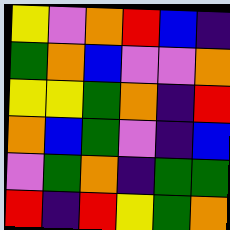[["yellow", "violet", "orange", "red", "blue", "indigo"], ["green", "orange", "blue", "violet", "violet", "orange"], ["yellow", "yellow", "green", "orange", "indigo", "red"], ["orange", "blue", "green", "violet", "indigo", "blue"], ["violet", "green", "orange", "indigo", "green", "green"], ["red", "indigo", "red", "yellow", "green", "orange"]]